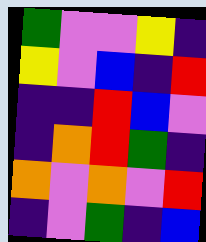[["green", "violet", "violet", "yellow", "indigo"], ["yellow", "violet", "blue", "indigo", "red"], ["indigo", "indigo", "red", "blue", "violet"], ["indigo", "orange", "red", "green", "indigo"], ["orange", "violet", "orange", "violet", "red"], ["indigo", "violet", "green", "indigo", "blue"]]